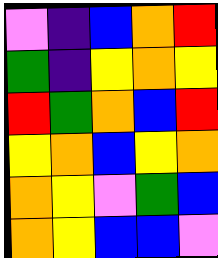[["violet", "indigo", "blue", "orange", "red"], ["green", "indigo", "yellow", "orange", "yellow"], ["red", "green", "orange", "blue", "red"], ["yellow", "orange", "blue", "yellow", "orange"], ["orange", "yellow", "violet", "green", "blue"], ["orange", "yellow", "blue", "blue", "violet"]]